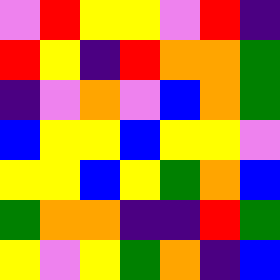[["violet", "red", "yellow", "yellow", "violet", "red", "indigo"], ["red", "yellow", "indigo", "red", "orange", "orange", "green"], ["indigo", "violet", "orange", "violet", "blue", "orange", "green"], ["blue", "yellow", "yellow", "blue", "yellow", "yellow", "violet"], ["yellow", "yellow", "blue", "yellow", "green", "orange", "blue"], ["green", "orange", "orange", "indigo", "indigo", "red", "green"], ["yellow", "violet", "yellow", "green", "orange", "indigo", "blue"]]